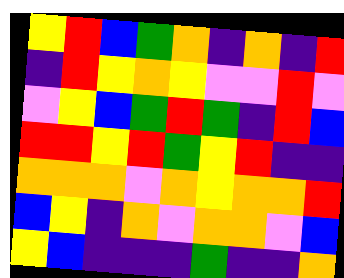[["yellow", "red", "blue", "green", "orange", "indigo", "orange", "indigo", "red"], ["indigo", "red", "yellow", "orange", "yellow", "violet", "violet", "red", "violet"], ["violet", "yellow", "blue", "green", "red", "green", "indigo", "red", "blue"], ["red", "red", "yellow", "red", "green", "yellow", "red", "indigo", "indigo"], ["orange", "orange", "orange", "violet", "orange", "yellow", "orange", "orange", "red"], ["blue", "yellow", "indigo", "orange", "violet", "orange", "orange", "violet", "blue"], ["yellow", "blue", "indigo", "indigo", "indigo", "green", "indigo", "indigo", "orange"]]